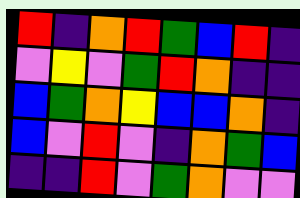[["red", "indigo", "orange", "red", "green", "blue", "red", "indigo"], ["violet", "yellow", "violet", "green", "red", "orange", "indigo", "indigo"], ["blue", "green", "orange", "yellow", "blue", "blue", "orange", "indigo"], ["blue", "violet", "red", "violet", "indigo", "orange", "green", "blue"], ["indigo", "indigo", "red", "violet", "green", "orange", "violet", "violet"]]